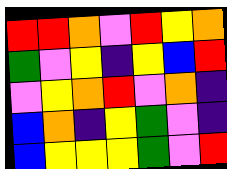[["red", "red", "orange", "violet", "red", "yellow", "orange"], ["green", "violet", "yellow", "indigo", "yellow", "blue", "red"], ["violet", "yellow", "orange", "red", "violet", "orange", "indigo"], ["blue", "orange", "indigo", "yellow", "green", "violet", "indigo"], ["blue", "yellow", "yellow", "yellow", "green", "violet", "red"]]